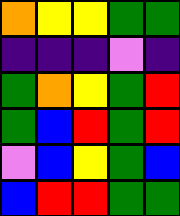[["orange", "yellow", "yellow", "green", "green"], ["indigo", "indigo", "indigo", "violet", "indigo"], ["green", "orange", "yellow", "green", "red"], ["green", "blue", "red", "green", "red"], ["violet", "blue", "yellow", "green", "blue"], ["blue", "red", "red", "green", "green"]]